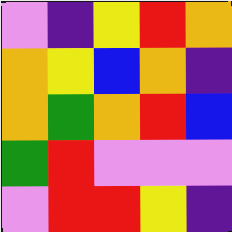[["violet", "indigo", "yellow", "red", "orange"], ["orange", "yellow", "blue", "orange", "indigo"], ["orange", "green", "orange", "red", "blue"], ["green", "red", "violet", "violet", "violet"], ["violet", "red", "red", "yellow", "indigo"]]